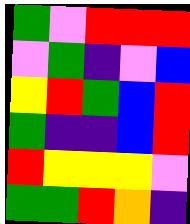[["green", "violet", "red", "red", "red"], ["violet", "green", "indigo", "violet", "blue"], ["yellow", "red", "green", "blue", "red"], ["green", "indigo", "indigo", "blue", "red"], ["red", "yellow", "yellow", "yellow", "violet"], ["green", "green", "red", "orange", "indigo"]]